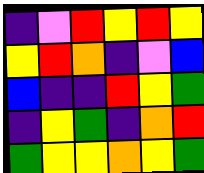[["indigo", "violet", "red", "yellow", "red", "yellow"], ["yellow", "red", "orange", "indigo", "violet", "blue"], ["blue", "indigo", "indigo", "red", "yellow", "green"], ["indigo", "yellow", "green", "indigo", "orange", "red"], ["green", "yellow", "yellow", "orange", "yellow", "green"]]